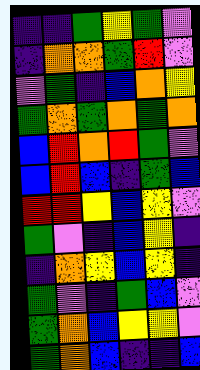[["indigo", "indigo", "green", "yellow", "green", "violet"], ["indigo", "orange", "orange", "green", "red", "violet"], ["violet", "green", "indigo", "blue", "orange", "yellow"], ["green", "orange", "green", "orange", "green", "orange"], ["blue", "red", "orange", "red", "green", "violet"], ["blue", "red", "blue", "indigo", "green", "blue"], ["red", "red", "yellow", "blue", "yellow", "violet"], ["green", "violet", "indigo", "blue", "yellow", "indigo"], ["indigo", "orange", "yellow", "blue", "yellow", "indigo"], ["green", "violet", "indigo", "green", "blue", "violet"], ["green", "orange", "blue", "yellow", "yellow", "violet"], ["green", "orange", "blue", "indigo", "indigo", "blue"]]